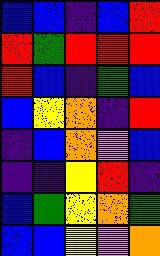[["blue", "blue", "indigo", "blue", "red"], ["red", "green", "red", "red", "red"], ["red", "blue", "indigo", "green", "blue"], ["blue", "yellow", "orange", "indigo", "red"], ["indigo", "blue", "orange", "violet", "blue"], ["indigo", "indigo", "yellow", "red", "indigo"], ["blue", "green", "yellow", "orange", "green"], ["blue", "blue", "yellow", "violet", "orange"]]